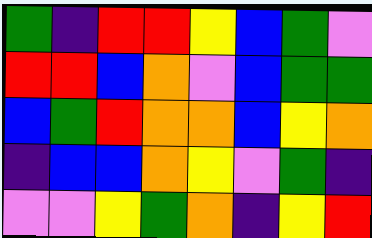[["green", "indigo", "red", "red", "yellow", "blue", "green", "violet"], ["red", "red", "blue", "orange", "violet", "blue", "green", "green"], ["blue", "green", "red", "orange", "orange", "blue", "yellow", "orange"], ["indigo", "blue", "blue", "orange", "yellow", "violet", "green", "indigo"], ["violet", "violet", "yellow", "green", "orange", "indigo", "yellow", "red"]]